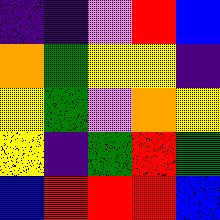[["indigo", "indigo", "violet", "red", "blue"], ["orange", "green", "yellow", "yellow", "indigo"], ["yellow", "green", "violet", "orange", "yellow"], ["yellow", "indigo", "green", "red", "green"], ["blue", "red", "red", "red", "blue"]]